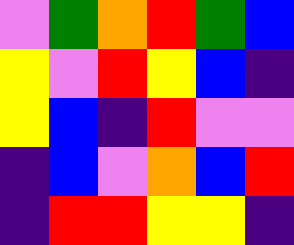[["violet", "green", "orange", "red", "green", "blue"], ["yellow", "violet", "red", "yellow", "blue", "indigo"], ["yellow", "blue", "indigo", "red", "violet", "violet"], ["indigo", "blue", "violet", "orange", "blue", "red"], ["indigo", "red", "red", "yellow", "yellow", "indigo"]]